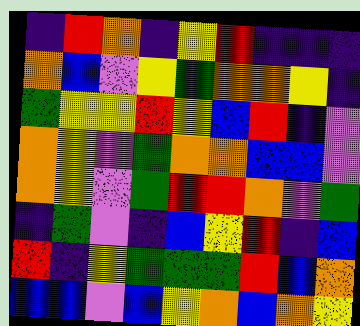[["indigo", "red", "orange", "indigo", "yellow", "red", "indigo", "indigo", "indigo"], ["orange", "blue", "violet", "yellow", "green", "orange", "orange", "yellow", "indigo"], ["green", "yellow", "yellow", "red", "yellow", "blue", "red", "indigo", "violet"], ["orange", "yellow", "violet", "green", "orange", "orange", "blue", "blue", "violet"], ["orange", "yellow", "violet", "green", "red", "red", "orange", "violet", "green"], ["indigo", "green", "violet", "indigo", "blue", "yellow", "red", "indigo", "blue"], ["red", "indigo", "yellow", "green", "green", "green", "red", "blue", "orange"], ["blue", "blue", "violet", "blue", "yellow", "orange", "blue", "orange", "yellow"]]